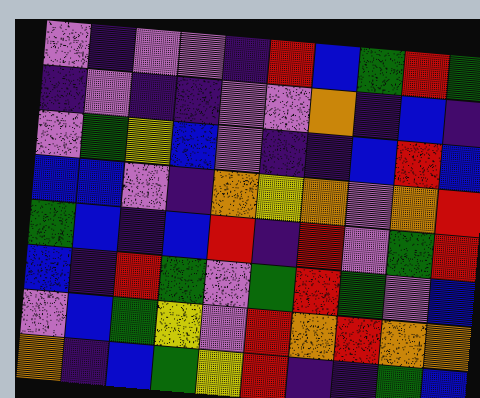[["violet", "indigo", "violet", "violet", "indigo", "red", "blue", "green", "red", "green"], ["indigo", "violet", "indigo", "indigo", "violet", "violet", "orange", "indigo", "blue", "indigo"], ["violet", "green", "yellow", "blue", "violet", "indigo", "indigo", "blue", "red", "blue"], ["blue", "blue", "violet", "indigo", "orange", "yellow", "orange", "violet", "orange", "red"], ["green", "blue", "indigo", "blue", "red", "indigo", "red", "violet", "green", "red"], ["blue", "indigo", "red", "green", "violet", "green", "red", "green", "violet", "blue"], ["violet", "blue", "green", "yellow", "violet", "red", "orange", "red", "orange", "orange"], ["orange", "indigo", "blue", "green", "yellow", "red", "indigo", "indigo", "green", "blue"]]